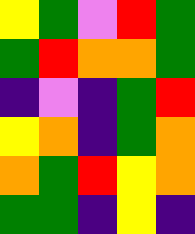[["yellow", "green", "violet", "red", "green"], ["green", "red", "orange", "orange", "green"], ["indigo", "violet", "indigo", "green", "red"], ["yellow", "orange", "indigo", "green", "orange"], ["orange", "green", "red", "yellow", "orange"], ["green", "green", "indigo", "yellow", "indigo"]]